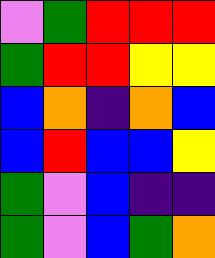[["violet", "green", "red", "red", "red"], ["green", "red", "red", "yellow", "yellow"], ["blue", "orange", "indigo", "orange", "blue"], ["blue", "red", "blue", "blue", "yellow"], ["green", "violet", "blue", "indigo", "indigo"], ["green", "violet", "blue", "green", "orange"]]